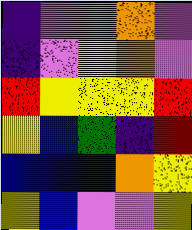[["indigo", "violet", "violet", "orange", "violet"], ["indigo", "violet", "yellow", "orange", "violet"], ["red", "yellow", "yellow", "yellow", "red"], ["yellow", "blue", "green", "indigo", "red"], ["blue", "blue", "blue", "orange", "yellow"], ["yellow", "blue", "violet", "violet", "yellow"]]